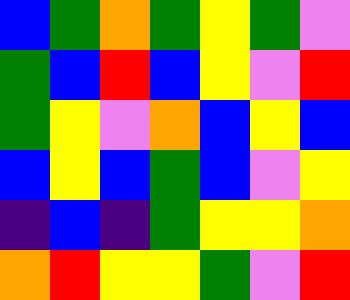[["blue", "green", "orange", "green", "yellow", "green", "violet"], ["green", "blue", "red", "blue", "yellow", "violet", "red"], ["green", "yellow", "violet", "orange", "blue", "yellow", "blue"], ["blue", "yellow", "blue", "green", "blue", "violet", "yellow"], ["indigo", "blue", "indigo", "green", "yellow", "yellow", "orange"], ["orange", "red", "yellow", "yellow", "green", "violet", "red"]]